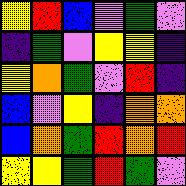[["yellow", "red", "blue", "violet", "green", "violet"], ["indigo", "green", "violet", "yellow", "yellow", "indigo"], ["yellow", "orange", "green", "violet", "red", "indigo"], ["blue", "violet", "yellow", "indigo", "orange", "orange"], ["blue", "orange", "green", "red", "orange", "red"], ["yellow", "yellow", "green", "red", "green", "violet"]]